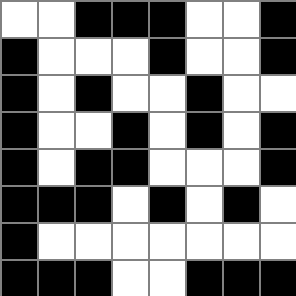[["white", "white", "black", "black", "black", "white", "white", "black"], ["black", "white", "white", "white", "black", "white", "white", "black"], ["black", "white", "black", "white", "white", "black", "white", "white"], ["black", "white", "white", "black", "white", "black", "white", "black"], ["black", "white", "black", "black", "white", "white", "white", "black"], ["black", "black", "black", "white", "black", "white", "black", "white"], ["black", "white", "white", "white", "white", "white", "white", "white"], ["black", "black", "black", "white", "white", "black", "black", "black"]]